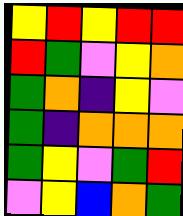[["yellow", "red", "yellow", "red", "red"], ["red", "green", "violet", "yellow", "orange"], ["green", "orange", "indigo", "yellow", "violet"], ["green", "indigo", "orange", "orange", "orange"], ["green", "yellow", "violet", "green", "red"], ["violet", "yellow", "blue", "orange", "green"]]